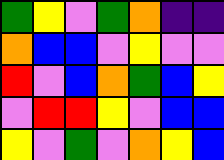[["green", "yellow", "violet", "green", "orange", "indigo", "indigo"], ["orange", "blue", "blue", "violet", "yellow", "violet", "violet"], ["red", "violet", "blue", "orange", "green", "blue", "yellow"], ["violet", "red", "red", "yellow", "violet", "blue", "blue"], ["yellow", "violet", "green", "violet", "orange", "yellow", "blue"]]